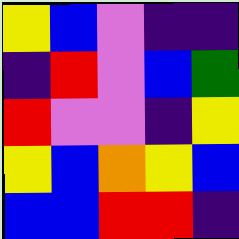[["yellow", "blue", "violet", "indigo", "indigo"], ["indigo", "red", "violet", "blue", "green"], ["red", "violet", "violet", "indigo", "yellow"], ["yellow", "blue", "orange", "yellow", "blue"], ["blue", "blue", "red", "red", "indigo"]]